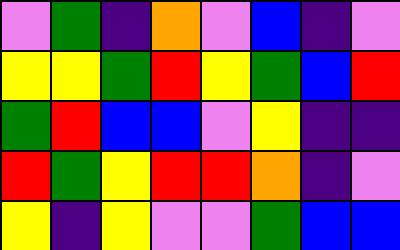[["violet", "green", "indigo", "orange", "violet", "blue", "indigo", "violet"], ["yellow", "yellow", "green", "red", "yellow", "green", "blue", "red"], ["green", "red", "blue", "blue", "violet", "yellow", "indigo", "indigo"], ["red", "green", "yellow", "red", "red", "orange", "indigo", "violet"], ["yellow", "indigo", "yellow", "violet", "violet", "green", "blue", "blue"]]